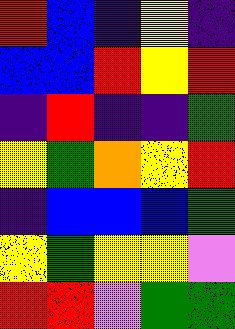[["red", "blue", "indigo", "yellow", "indigo"], ["blue", "blue", "red", "yellow", "red"], ["indigo", "red", "indigo", "indigo", "green"], ["yellow", "green", "orange", "yellow", "red"], ["indigo", "blue", "blue", "blue", "green"], ["yellow", "green", "yellow", "yellow", "violet"], ["red", "red", "violet", "green", "green"]]